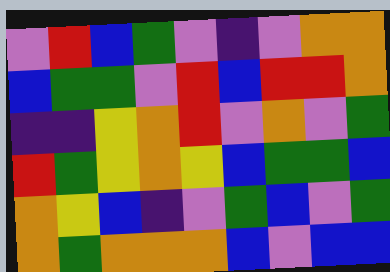[["violet", "red", "blue", "green", "violet", "indigo", "violet", "orange", "orange"], ["blue", "green", "green", "violet", "red", "blue", "red", "red", "orange"], ["indigo", "indigo", "yellow", "orange", "red", "violet", "orange", "violet", "green"], ["red", "green", "yellow", "orange", "yellow", "blue", "green", "green", "blue"], ["orange", "yellow", "blue", "indigo", "violet", "green", "blue", "violet", "green"], ["orange", "green", "orange", "orange", "orange", "blue", "violet", "blue", "blue"]]